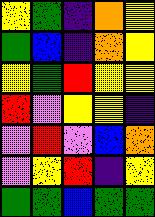[["yellow", "green", "indigo", "orange", "yellow"], ["green", "blue", "indigo", "orange", "yellow"], ["yellow", "green", "red", "yellow", "yellow"], ["red", "violet", "yellow", "yellow", "indigo"], ["violet", "red", "violet", "blue", "orange"], ["violet", "yellow", "red", "indigo", "yellow"], ["green", "green", "blue", "green", "green"]]